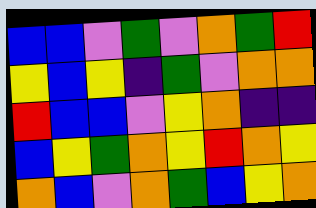[["blue", "blue", "violet", "green", "violet", "orange", "green", "red"], ["yellow", "blue", "yellow", "indigo", "green", "violet", "orange", "orange"], ["red", "blue", "blue", "violet", "yellow", "orange", "indigo", "indigo"], ["blue", "yellow", "green", "orange", "yellow", "red", "orange", "yellow"], ["orange", "blue", "violet", "orange", "green", "blue", "yellow", "orange"]]